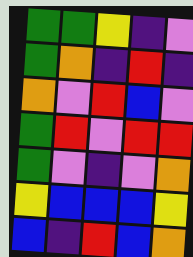[["green", "green", "yellow", "indigo", "violet"], ["green", "orange", "indigo", "red", "indigo"], ["orange", "violet", "red", "blue", "violet"], ["green", "red", "violet", "red", "red"], ["green", "violet", "indigo", "violet", "orange"], ["yellow", "blue", "blue", "blue", "yellow"], ["blue", "indigo", "red", "blue", "orange"]]